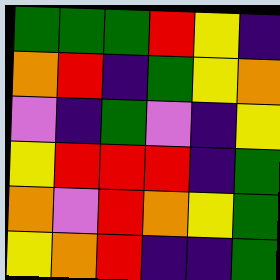[["green", "green", "green", "red", "yellow", "indigo"], ["orange", "red", "indigo", "green", "yellow", "orange"], ["violet", "indigo", "green", "violet", "indigo", "yellow"], ["yellow", "red", "red", "red", "indigo", "green"], ["orange", "violet", "red", "orange", "yellow", "green"], ["yellow", "orange", "red", "indigo", "indigo", "green"]]